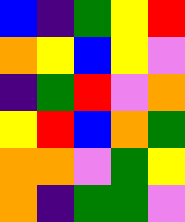[["blue", "indigo", "green", "yellow", "red"], ["orange", "yellow", "blue", "yellow", "violet"], ["indigo", "green", "red", "violet", "orange"], ["yellow", "red", "blue", "orange", "green"], ["orange", "orange", "violet", "green", "yellow"], ["orange", "indigo", "green", "green", "violet"]]